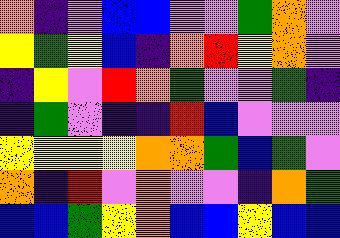[["orange", "indigo", "violet", "blue", "blue", "violet", "violet", "green", "orange", "violet"], ["yellow", "green", "yellow", "blue", "indigo", "orange", "red", "yellow", "orange", "violet"], ["indigo", "yellow", "violet", "red", "orange", "green", "violet", "violet", "green", "indigo"], ["indigo", "green", "violet", "indigo", "indigo", "red", "blue", "violet", "violet", "violet"], ["yellow", "yellow", "yellow", "yellow", "orange", "orange", "green", "blue", "green", "violet"], ["orange", "indigo", "red", "violet", "orange", "violet", "violet", "indigo", "orange", "green"], ["blue", "blue", "green", "yellow", "orange", "blue", "blue", "yellow", "blue", "blue"]]